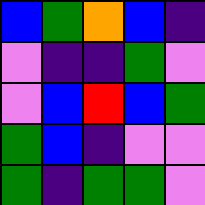[["blue", "green", "orange", "blue", "indigo"], ["violet", "indigo", "indigo", "green", "violet"], ["violet", "blue", "red", "blue", "green"], ["green", "blue", "indigo", "violet", "violet"], ["green", "indigo", "green", "green", "violet"]]